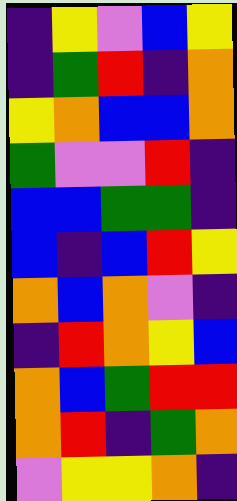[["indigo", "yellow", "violet", "blue", "yellow"], ["indigo", "green", "red", "indigo", "orange"], ["yellow", "orange", "blue", "blue", "orange"], ["green", "violet", "violet", "red", "indigo"], ["blue", "blue", "green", "green", "indigo"], ["blue", "indigo", "blue", "red", "yellow"], ["orange", "blue", "orange", "violet", "indigo"], ["indigo", "red", "orange", "yellow", "blue"], ["orange", "blue", "green", "red", "red"], ["orange", "red", "indigo", "green", "orange"], ["violet", "yellow", "yellow", "orange", "indigo"]]